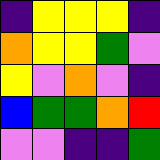[["indigo", "yellow", "yellow", "yellow", "indigo"], ["orange", "yellow", "yellow", "green", "violet"], ["yellow", "violet", "orange", "violet", "indigo"], ["blue", "green", "green", "orange", "red"], ["violet", "violet", "indigo", "indigo", "green"]]